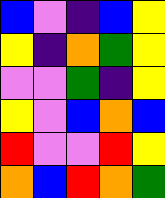[["blue", "violet", "indigo", "blue", "yellow"], ["yellow", "indigo", "orange", "green", "yellow"], ["violet", "violet", "green", "indigo", "yellow"], ["yellow", "violet", "blue", "orange", "blue"], ["red", "violet", "violet", "red", "yellow"], ["orange", "blue", "red", "orange", "green"]]